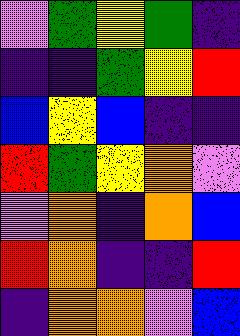[["violet", "green", "yellow", "green", "indigo"], ["indigo", "indigo", "green", "yellow", "red"], ["blue", "yellow", "blue", "indigo", "indigo"], ["red", "green", "yellow", "orange", "violet"], ["violet", "orange", "indigo", "orange", "blue"], ["red", "orange", "indigo", "indigo", "red"], ["indigo", "orange", "orange", "violet", "blue"]]